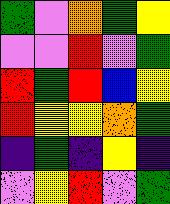[["green", "violet", "orange", "green", "yellow"], ["violet", "violet", "red", "violet", "green"], ["red", "green", "red", "blue", "yellow"], ["red", "yellow", "yellow", "orange", "green"], ["indigo", "green", "indigo", "yellow", "indigo"], ["violet", "yellow", "red", "violet", "green"]]